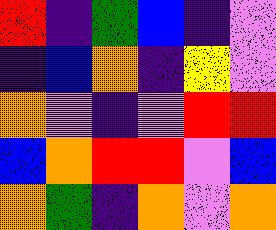[["red", "indigo", "green", "blue", "indigo", "violet"], ["indigo", "blue", "orange", "indigo", "yellow", "violet"], ["orange", "violet", "indigo", "violet", "red", "red"], ["blue", "orange", "red", "red", "violet", "blue"], ["orange", "green", "indigo", "orange", "violet", "orange"]]